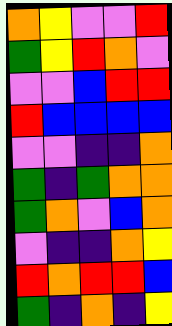[["orange", "yellow", "violet", "violet", "red"], ["green", "yellow", "red", "orange", "violet"], ["violet", "violet", "blue", "red", "red"], ["red", "blue", "blue", "blue", "blue"], ["violet", "violet", "indigo", "indigo", "orange"], ["green", "indigo", "green", "orange", "orange"], ["green", "orange", "violet", "blue", "orange"], ["violet", "indigo", "indigo", "orange", "yellow"], ["red", "orange", "red", "red", "blue"], ["green", "indigo", "orange", "indigo", "yellow"]]